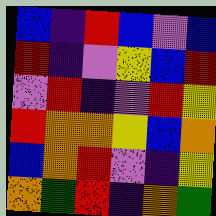[["blue", "indigo", "red", "blue", "violet", "blue"], ["red", "indigo", "violet", "yellow", "blue", "red"], ["violet", "red", "indigo", "violet", "red", "yellow"], ["red", "orange", "orange", "yellow", "blue", "orange"], ["blue", "orange", "red", "violet", "indigo", "yellow"], ["orange", "green", "red", "indigo", "orange", "green"]]